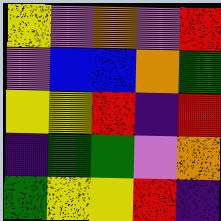[["yellow", "violet", "orange", "violet", "red"], ["violet", "blue", "blue", "orange", "green"], ["yellow", "yellow", "red", "indigo", "red"], ["indigo", "green", "green", "violet", "orange"], ["green", "yellow", "yellow", "red", "indigo"]]